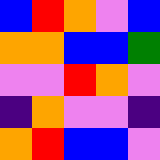[["blue", "red", "orange", "violet", "blue"], ["orange", "orange", "blue", "blue", "green"], ["violet", "violet", "red", "orange", "violet"], ["indigo", "orange", "violet", "violet", "indigo"], ["orange", "red", "blue", "blue", "violet"]]